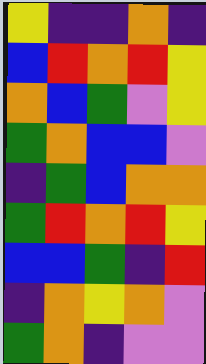[["yellow", "indigo", "indigo", "orange", "indigo"], ["blue", "red", "orange", "red", "yellow"], ["orange", "blue", "green", "violet", "yellow"], ["green", "orange", "blue", "blue", "violet"], ["indigo", "green", "blue", "orange", "orange"], ["green", "red", "orange", "red", "yellow"], ["blue", "blue", "green", "indigo", "red"], ["indigo", "orange", "yellow", "orange", "violet"], ["green", "orange", "indigo", "violet", "violet"]]